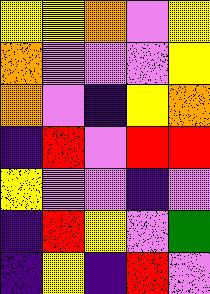[["yellow", "yellow", "orange", "violet", "yellow"], ["orange", "violet", "violet", "violet", "yellow"], ["orange", "violet", "indigo", "yellow", "orange"], ["indigo", "red", "violet", "red", "red"], ["yellow", "violet", "violet", "indigo", "violet"], ["indigo", "red", "yellow", "violet", "green"], ["indigo", "yellow", "indigo", "red", "violet"]]